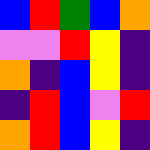[["blue", "red", "green", "blue", "orange"], ["violet", "violet", "red", "yellow", "indigo"], ["orange", "indigo", "blue", "yellow", "indigo"], ["indigo", "red", "blue", "violet", "red"], ["orange", "red", "blue", "yellow", "indigo"]]